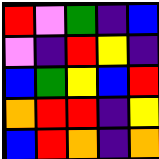[["red", "violet", "green", "indigo", "blue"], ["violet", "indigo", "red", "yellow", "indigo"], ["blue", "green", "yellow", "blue", "red"], ["orange", "red", "red", "indigo", "yellow"], ["blue", "red", "orange", "indigo", "orange"]]